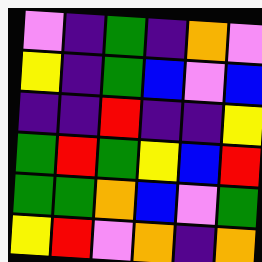[["violet", "indigo", "green", "indigo", "orange", "violet"], ["yellow", "indigo", "green", "blue", "violet", "blue"], ["indigo", "indigo", "red", "indigo", "indigo", "yellow"], ["green", "red", "green", "yellow", "blue", "red"], ["green", "green", "orange", "blue", "violet", "green"], ["yellow", "red", "violet", "orange", "indigo", "orange"]]